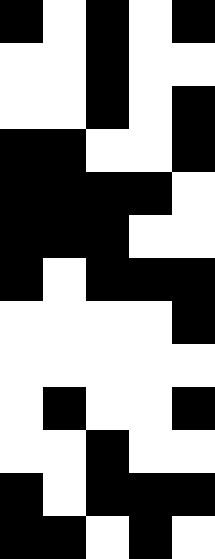[["black", "white", "black", "white", "black"], ["white", "white", "black", "white", "white"], ["white", "white", "black", "white", "black"], ["black", "black", "white", "white", "black"], ["black", "black", "black", "black", "white"], ["black", "black", "black", "white", "white"], ["black", "white", "black", "black", "black"], ["white", "white", "white", "white", "black"], ["white", "white", "white", "white", "white"], ["white", "black", "white", "white", "black"], ["white", "white", "black", "white", "white"], ["black", "white", "black", "black", "black"], ["black", "black", "white", "black", "white"]]